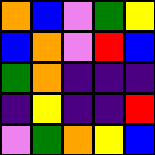[["orange", "blue", "violet", "green", "yellow"], ["blue", "orange", "violet", "red", "blue"], ["green", "orange", "indigo", "indigo", "indigo"], ["indigo", "yellow", "indigo", "indigo", "red"], ["violet", "green", "orange", "yellow", "blue"]]